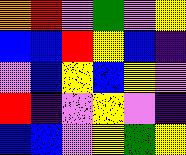[["orange", "red", "violet", "green", "violet", "yellow"], ["blue", "blue", "red", "yellow", "blue", "indigo"], ["violet", "blue", "yellow", "blue", "yellow", "violet"], ["red", "indigo", "violet", "yellow", "violet", "indigo"], ["blue", "blue", "violet", "yellow", "green", "yellow"]]